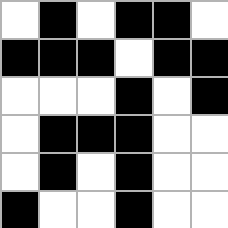[["white", "black", "white", "black", "black", "white"], ["black", "black", "black", "white", "black", "black"], ["white", "white", "white", "black", "white", "black"], ["white", "black", "black", "black", "white", "white"], ["white", "black", "white", "black", "white", "white"], ["black", "white", "white", "black", "white", "white"]]